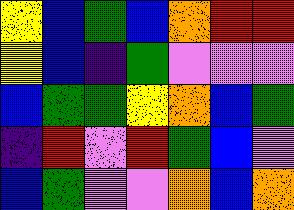[["yellow", "blue", "green", "blue", "orange", "red", "red"], ["yellow", "blue", "indigo", "green", "violet", "violet", "violet"], ["blue", "green", "green", "yellow", "orange", "blue", "green"], ["indigo", "red", "violet", "red", "green", "blue", "violet"], ["blue", "green", "violet", "violet", "orange", "blue", "orange"]]